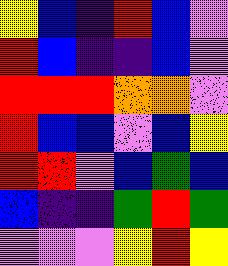[["yellow", "blue", "indigo", "red", "blue", "violet"], ["red", "blue", "indigo", "indigo", "blue", "violet"], ["red", "red", "red", "orange", "orange", "violet"], ["red", "blue", "blue", "violet", "blue", "yellow"], ["red", "red", "violet", "blue", "green", "blue"], ["blue", "indigo", "indigo", "green", "red", "green"], ["violet", "violet", "violet", "yellow", "red", "yellow"]]